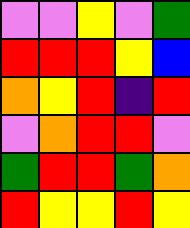[["violet", "violet", "yellow", "violet", "green"], ["red", "red", "red", "yellow", "blue"], ["orange", "yellow", "red", "indigo", "red"], ["violet", "orange", "red", "red", "violet"], ["green", "red", "red", "green", "orange"], ["red", "yellow", "yellow", "red", "yellow"]]